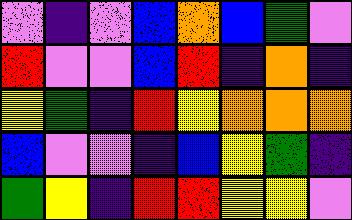[["violet", "indigo", "violet", "blue", "orange", "blue", "green", "violet"], ["red", "violet", "violet", "blue", "red", "indigo", "orange", "indigo"], ["yellow", "green", "indigo", "red", "yellow", "orange", "orange", "orange"], ["blue", "violet", "violet", "indigo", "blue", "yellow", "green", "indigo"], ["green", "yellow", "indigo", "red", "red", "yellow", "yellow", "violet"]]